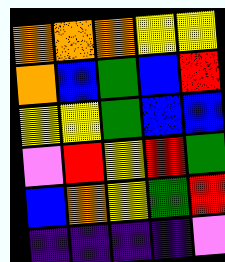[["orange", "orange", "orange", "yellow", "yellow"], ["orange", "blue", "green", "blue", "red"], ["yellow", "yellow", "green", "blue", "blue"], ["violet", "red", "yellow", "red", "green"], ["blue", "orange", "yellow", "green", "red"], ["indigo", "indigo", "indigo", "indigo", "violet"]]